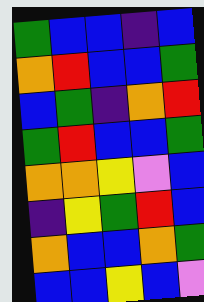[["green", "blue", "blue", "indigo", "blue"], ["orange", "red", "blue", "blue", "green"], ["blue", "green", "indigo", "orange", "red"], ["green", "red", "blue", "blue", "green"], ["orange", "orange", "yellow", "violet", "blue"], ["indigo", "yellow", "green", "red", "blue"], ["orange", "blue", "blue", "orange", "green"], ["blue", "blue", "yellow", "blue", "violet"]]